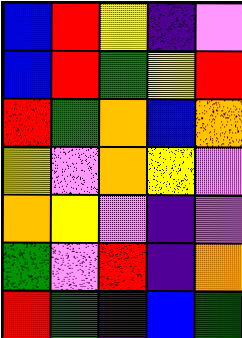[["blue", "red", "yellow", "indigo", "violet"], ["blue", "red", "green", "yellow", "red"], ["red", "green", "orange", "blue", "orange"], ["yellow", "violet", "orange", "yellow", "violet"], ["orange", "yellow", "violet", "indigo", "violet"], ["green", "violet", "red", "indigo", "orange"], ["red", "green", "indigo", "blue", "green"]]